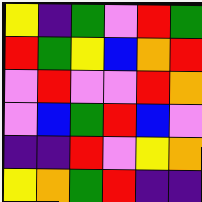[["yellow", "indigo", "green", "violet", "red", "green"], ["red", "green", "yellow", "blue", "orange", "red"], ["violet", "red", "violet", "violet", "red", "orange"], ["violet", "blue", "green", "red", "blue", "violet"], ["indigo", "indigo", "red", "violet", "yellow", "orange"], ["yellow", "orange", "green", "red", "indigo", "indigo"]]